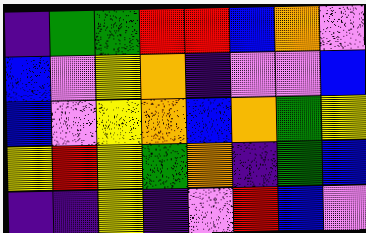[["indigo", "green", "green", "red", "red", "blue", "orange", "violet"], ["blue", "violet", "yellow", "orange", "indigo", "violet", "violet", "blue"], ["blue", "violet", "yellow", "orange", "blue", "orange", "green", "yellow"], ["yellow", "red", "yellow", "green", "orange", "indigo", "green", "blue"], ["indigo", "indigo", "yellow", "indigo", "violet", "red", "blue", "violet"]]